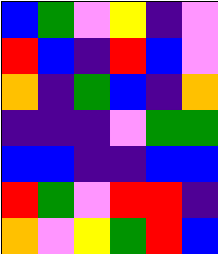[["blue", "green", "violet", "yellow", "indigo", "violet"], ["red", "blue", "indigo", "red", "blue", "violet"], ["orange", "indigo", "green", "blue", "indigo", "orange"], ["indigo", "indigo", "indigo", "violet", "green", "green"], ["blue", "blue", "indigo", "indigo", "blue", "blue"], ["red", "green", "violet", "red", "red", "indigo"], ["orange", "violet", "yellow", "green", "red", "blue"]]